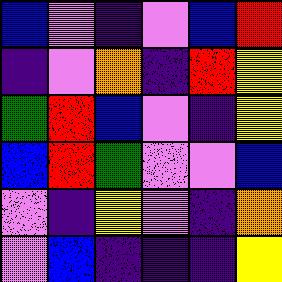[["blue", "violet", "indigo", "violet", "blue", "red"], ["indigo", "violet", "orange", "indigo", "red", "yellow"], ["green", "red", "blue", "violet", "indigo", "yellow"], ["blue", "red", "green", "violet", "violet", "blue"], ["violet", "indigo", "yellow", "violet", "indigo", "orange"], ["violet", "blue", "indigo", "indigo", "indigo", "yellow"]]